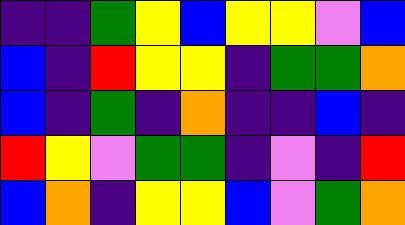[["indigo", "indigo", "green", "yellow", "blue", "yellow", "yellow", "violet", "blue"], ["blue", "indigo", "red", "yellow", "yellow", "indigo", "green", "green", "orange"], ["blue", "indigo", "green", "indigo", "orange", "indigo", "indigo", "blue", "indigo"], ["red", "yellow", "violet", "green", "green", "indigo", "violet", "indigo", "red"], ["blue", "orange", "indigo", "yellow", "yellow", "blue", "violet", "green", "orange"]]